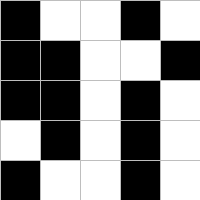[["black", "white", "white", "black", "white"], ["black", "black", "white", "white", "black"], ["black", "black", "white", "black", "white"], ["white", "black", "white", "black", "white"], ["black", "white", "white", "black", "white"]]